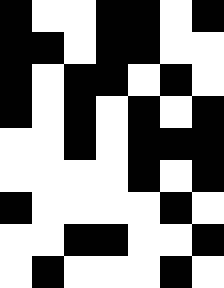[["black", "white", "white", "black", "black", "white", "black"], ["black", "black", "white", "black", "black", "white", "white"], ["black", "white", "black", "black", "white", "black", "white"], ["black", "white", "black", "white", "black", "white", "black"], ["white", "white", "black", "white", "black", "black", "black"], ["white", "white", "white", "white", "black", "white", "black"], ["black", "white", "white", "white", "white", "black", "white"], ["white", "white", "black", "black", "white", "white", "black"], ["white", "black", "white", "white", "white", "black", "white"]]